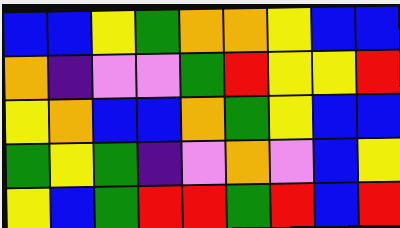[["blue", "blue", "yellow", "green", "orange", "orange", "yellow", "blue", "blue"], ["orange", "indigo", "violet", "violet", "green", "red", "yellow", "yellow", "red"], ["yellow", "orange", "blue", "blue", "orange", "green", "yellow", "blue", "blue"], ["green", "yellow", "green", "indigo", "violet", "orange", "violet", "blue", "yellow"], ["yellow", "blue", "green", "red", "red", "green", "red", "blue", "red"]]